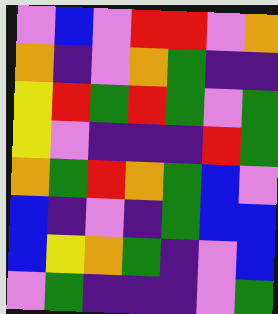[["violet", "blue", "violet", "red", "red", "violet", "orange"], ["orange", "indigo", "violet", "orange", "green", "indigo", "indigo"], ["yellow", "red", "green", "red", "green", "violet", "green"], ["yellow", "violet", "indigo", "indigo", "indigo", "red", "green"], ["orange", "green", "red", "orange", "green", "blue", "violet"], ["blue", "indigo", "violet", "indigo", "green", "blue", "blue"], ["blue", "yellow", "orange", "green", "indigo", "violet", "blue"], ["violet", "green", "indigo", "indigo", "indigo", "violet", "green"]]